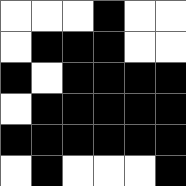[["white", "white", "white", "black", "white", "white"], ["white", "black", "black", "black", "white", "white"], ["black", "white", "black", "black", "black", "black"], ["white", "black", "black", "black", "black", "black"], ["black", "black", "black", "black", "black", "black"], ["white", "black", "white", "white", "white", "black"]]